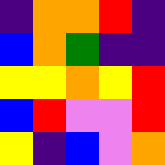[["indigo", "orange", "orange", "red", "indigo"], ["blue", "orange", "green", "indigo", "indigo"], ["yellow", "yellow", "orange", "yellow", "red"], ["blue", "red", "violet", "violet", "red"], ["yellow", "indigo", "blue", "violet", "orange"]]